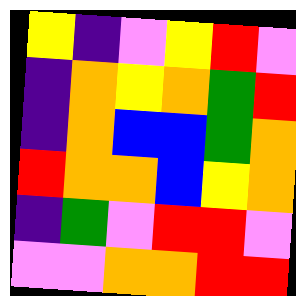[["yellow", "indigo", "violet", "yellow", "red", "violet"], ["indigo", "orange", "yellow", "orange", "green", "red"], ["indigo", "orange", "blue", "blue", "green", "orange"], ["red", "orange", "orange", "blue", "yellow", "orange"], ["indigo", "green", "violet", "red", "red", "violet"], ["violet", "violet", "orange", "orange", "red", "red"]]